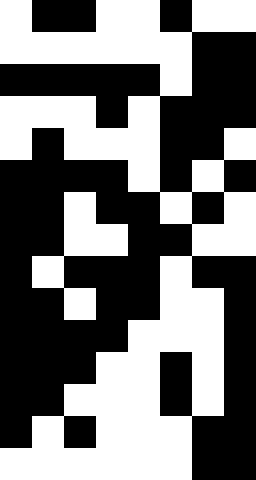[["white", "black", "black", "white", "white", "black", "white", "white"], ["white", "white", "white", "white", "white", "white", "black", "black"], ["black", "black", "black", "black", "black", "white", "black", "black"], ["white", "white", "white", "black", "white", "black", "black", "black"], ["white", "black", "white", "white", "white", "black", "black", "white"], ["black", "black", "black", "black", "white", "black", "white", "black"], ["black", "black", "white", "black", "black", "white", "black", "white"], ["black", "black", "white", "white", "black", "black", "white", "white"], ["black", "white", "black", "black", "black", "white", "black", "black"], ["black", "black", "white", "black", "black", "white", "white", "black"], ["black", "black", "black", "black", "white", "white", "white", "black"], ["black", "black", "black", "white", "white", "black", "white", "black"], ["black", "black", "white", "white", "white", "black", "white", "black"], ["black", "white", "black", "white", "white", "white", "black", "black"], ["white", "white", "white", "white", "white", "white", "black", "black"]]